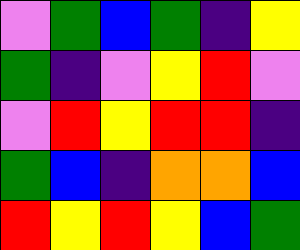[["violet", "green", "blue", "green", "indigo", "yellow"], ["green", "indigo", "violet", "yellow", "red", "violet"], ["violet", "red", "yellow", "red", "red", "indigo"], ["green", "blue", "indigo", "orange", "orange", "blue"], ["red", "yellow", "red", "yellow", "blue", "green"]]